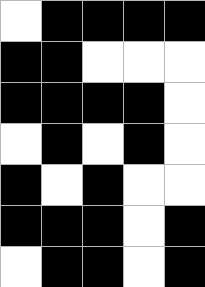[["white", "black", "black", "black", "black"], ["black", "black", "white", "white", "white"], ["black", "black", "black", "black", "white"], ["white", "black", "white", "black", "white"], ["black", "white", "black", "white", "white"], ["black", "black", "black", "white", "black"], ["white", "black", "black", "white", "black"]]